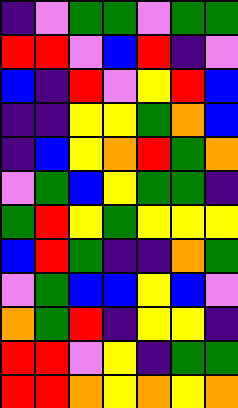[["indigo", "violet", "green", "green", "violet", "green", "green"], ["red", "red", "violet", "blue", "red", "indigo", "violet"], ["blue", "indigo", "red", "violet", "yellow", "red", "blue"], ["indigo", "indigo", "yellow", "yellow", "green", "orange", "blue"], ["indigo", "blue", "yellow", "orange", "red", "green", "orange"], ["violet", "green", "blue", "yellow", "green", "green", "indigo"], ["green", "red", "yellow", "green", "yellow", "yellow", "yellow"], ["blue", "red", "green", "indigo", "indigo", "orange", "green"], ["violet", "green", "blue", "blue", "yellow", "blue", "violet"], ["orange", "green", "red", "indigo", "yellow", "yellow", "indigo"], ["red", "red", "violet", "yellow", "indigo", "green", "green"], ["red", "red", "orange", "yellow", "orange", "yellow", "orange"]]